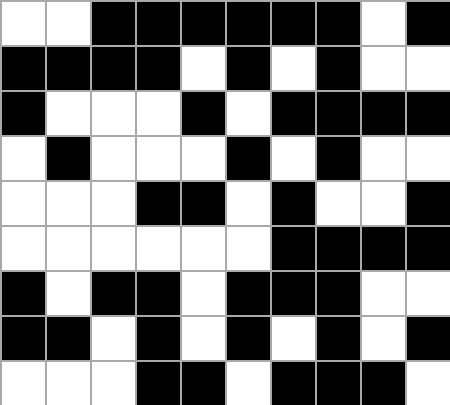[["white", "white", "black", "black", "black", "black", "black", "black", "white", "black"], ["black", "black", "black", "black", "white", "black", "white", "black", "white", "white"], ["black", "white", "white", "white", "black", "white", "black", "black", "black", "black"], ["white", "black", "white", "white", "white", "black", "white", "black", "white", "white"], ["white", "white", "white", "black", "black", "white", "black", "white", "white", "black"], ["white", "white", "white", "white", "white", "white", "black", "black", "black", "black"], ["black", "white", "black", "black", "white", "black", "black", "black", "white", "white"], ["black", "black", "white", "black", "white", "black", "white", "black", "white", "black"], ["white", "white", "white", "black", "black", "white", "black", "black", "black", "white"]]